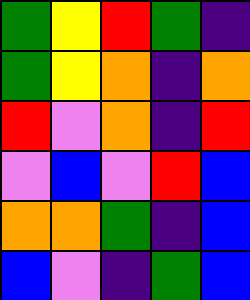[["green", "yellow", "red", "green", "indigo"], ["green", "yellow", "orange", "indigo", "orange"], ["red", "violet", "orange", "indigo", "red"], ["violet", "blue", "violet", "red", "blue"], ["orange", "orange", "green", "indigo", "blue"], ["blue", "violet", "indigo", "green", "blue"]]